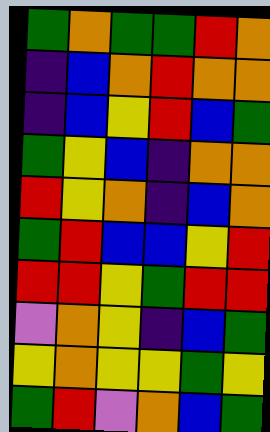[["green", "orange", "green", "green", "red", "orange"], ["indigo", "blue", "orange", "red", "orange", "orange"], ["indigo", "blue", "yellow", "red", "blue", "green"], ["green", "yellow", "blue", "indigo", "orange", "orange"], ["red", "yellow", "orange", "indigo", "blue", "orange"], ["green", "red", "blue", "blue", "yellow", "red"], ["red", "red", "yellow", "green", "red", "red"], ["violet", "orange", "yellow", "indigo", "blue", "green"], ["yellow", "orange", "yellow", "yellow", "green", "yellow"], ["green", "red", "violet", "orange", "blue", "green"]]